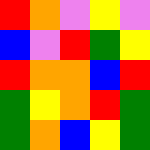[["red", "orange", "violet", "yellow", "violet"], ["blue", "violet", "red", "green", "yellow"], ["red", "orange", "orange", "blue", "red"], ["green", "yellow", "orange", "red", "green"], ["green", "orange", "blue", "yellow", "green"]]